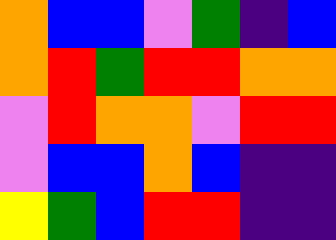[["orange", "blue", "blue", "violet", "green", "indigo", "blue"], ["orange", "red", "green", "red", "red", "orange", "orange"], ["violet", "red", "orange", "orange", "violet", "red", "red"], ["violet", "blue", "blue", "orange", "blue", "indigo", "indigo"], ["yellow", "green", "blue", "red", "red", "indigo", "indigo"]]